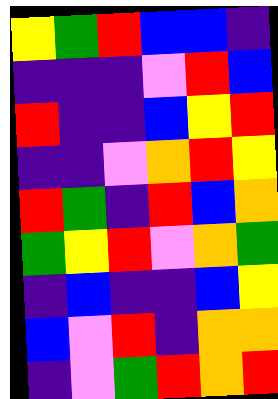[["yellow", "green", "red", "blue", "blue", "indigo"], ["indigo", "indigo", "indigo", "violet", "red", "blue"], ["red", "indigo", "indigo", "blue", "yellow", "red"], ["indigo", "indigo", "violet", "orange", "red", "yellow"], ["red", "green", "indigo", "red", "blue", "orange"], ["green", "yellow", "red", "violet", "orange", "green"], ["indigo", "blue", "indigo", "indigo", "blue", "yellow"], ["blue", "violet", "red", "indigo", "orange", "orange"], ["indigo", "violet", "green", "red", "orange", "red"]]